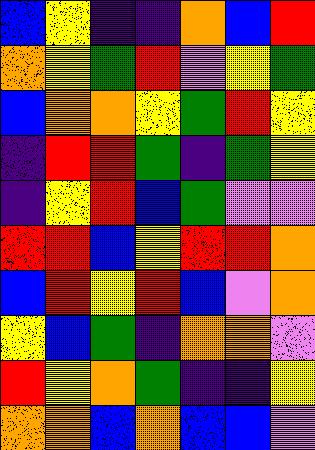[["blue", "yellow", "indigo", "indigo", "orange", "blue", "red"], ["orange", "yellow", "green", "red", "violet", "yellow", "green"], ["blue", "orange", "orange", "yellow", "green", "red", "yellow"], ["indigo", "red", "red", "green", "indigo", "green", "yellow"], ["indigo", "yellow", "red", "blue", "green", "violet", "violet"], ["red", "red", "blue", "yellow", "red", "red", "orange"], ["blue", "red", "yellow", "red", "blue", "violet", "orange"], ["yellow", "blue", "green", "indigo", "orange", "orange", "violet"], ["red", "yellow", "orange", "green", "indigo", "indigo", "yellow"], ["orange", "orange", "blue", "orange", "blue", "blue", "violet"]]